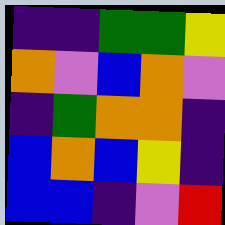[["indigo", "indigo", "green", "green", "yellow"], ["orange", "violet", "blue", "orange", "violet"], ["indigo", "green", "orange", "orange", "indigo"], ["blue", "orange", "blue", "yellow", "indigo"], ["blue", "blue", "indigo", "violet", "red"]]